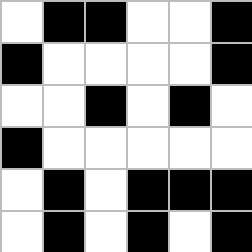[["white", "black", "black", "white", "white", "black"], ["black", "white", "white", "white", "white", "black"], ["white", "white", "black", "white", "black", "white"], ["black", "white", "white", "white", "white", "white"], ["white", "black", "white", "black", "black", "black"], ["white", "black", "white", "black", "white", "black"]]